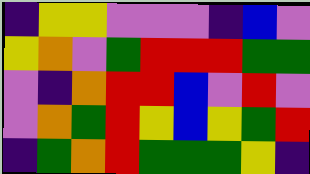[["indigo", "yellow", "yellow", "violet", "violet", "violet", "indigo", "blue", "violet"], ["yellow", "orange", "violet", "green", "red", "red", "red", "green", "green"], ["violet", "indigo", "orange", "red", "red", "blue", "violet", "red", "violet"], ["violet", "orange", "green", "red", "yellow", "blue", "yellow", "green", "red"], ["indigo", "green", "orange", "red", "green", "green", "green", "yellow", "indigo"]]